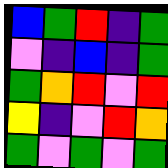[["blue", "green", "red", "indigo", "green"], ["violet", "indigo", "blue", "indigo", "green"], ["green", "orange", "red", "violet", "red"], ["yellow", "indigo", "violet", "red", "orange"], ["green", "violet", "green", "violet", "green"]]